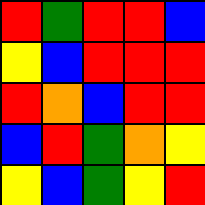[["red", "green", "red", "red", "blue"], ["yellow", "blue", "red", "red", "red"], ["red", "orange", "blue", "red", "red"], ["blue", "red", "green", "orange", "yellow"], ["yellow", "blue", "green", "yellow", "red"]]